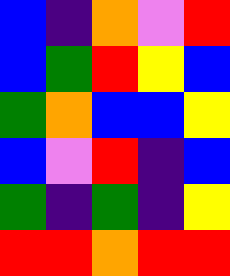[["blue", "indigo", "orange", "violet", "red"], ["blue", "green", "red", "yellow", "blue"], ["green", "orange", "blue", "blue", "yellow"], ["blue", "violet", "red", "indigo", "blue"], ["green", "indigo", "green", "indigo", "yellow"], ["red", "red", "orange", "red", "red"]]